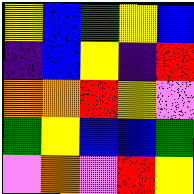[["yellow", "blue", "green", "yellow", "blue"], ["indigo", "blue", "yellow", "indigo", "red"], ["orange", "orange", "red", "yellow", "violet"], ["green", "yellow", "blue", "blue", "green"], ["violet", "orange", "violet", "red", "yellow"]]